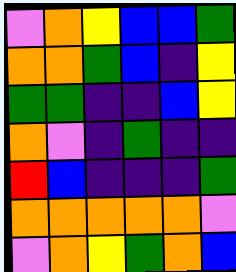[["violet", "orange", "yellow", "blue", "blue", "green"], ["orange", "orange", "green", "blue", "indigo", "yellow"], ["green", "green", "indigo", "indigo", "blue", "yellow"], ["orange", "violet", "indigo", "green", "indigo", "indigo"], ["red", "blue", "indigo", "indigo", "indigo", "green"], ["orange", "orange", "orange", "orange", "orange", "violet"], ["violet", "orange", "yellow", "green", "orange", "blue"]]